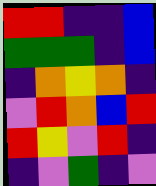[["red", "red", "indigo", "indigo", "blue"], ["green", "green", "green", "indigo", "blue"], ["indigo", "orange", "yellow", "orange", "indigo"], ["violet", "red", "orange", "blue", "red"], ["red", "yellow", "violet", "red", "indigo"], ["indigo", "violet", "green", "indigo", "violet"]]